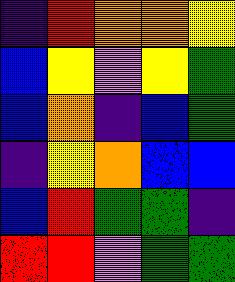[["indigo", "red", "orange", "orange", "yellow"], ["blue", "yellow", "violet", "yellow", "green"], ["blue", "orange", "indigo", "blue", "green"], ["indigo", "yellow", "orange", "blue", "blue"], ["blue", "red", "green", "green", "indigo"], ["red", "red", "violet", "green", "green"]]